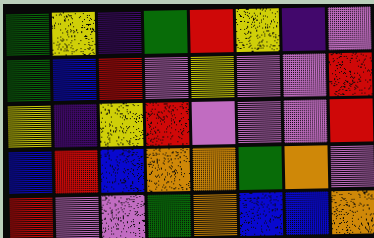[["green", "yellow", "indigo", "green", "red", "yellow", "indigo", "violet"], ["green", "blue", "red", "violet", "yellow", "violet", "violet", "red"], ["yellow", "indigo", "yellow", "red", "violet", "violet", "violet", "red"], ["blue", "red", "blue", "orange", "orange", "green", "orange", "violet"], ["red", "violet", "violet", "green", "orange", "blue", "blue", "orange"]]